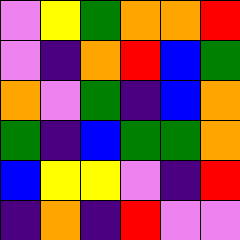[["violet", "yellow", "green", "orange", "orange", "red"], ["violet", "indigo", "orange", "red", "blue", "green"], ["orange", "violet", "green", "indigo", "blue", "orange"], ["green", "indigo", "blue", "green", "green", "orange"], ["blue", "yellow", "yellow", "violet", "indigo", "red"], ["indigo", "orange", "indigo", "red", "violet", "violet"]]